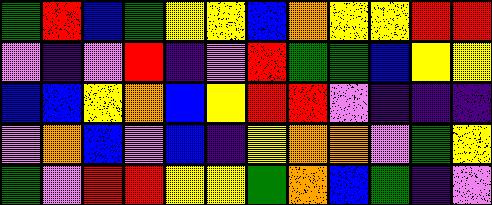[["green", "red", "blue", "green", "yellow", "yellow", "blue", "orange", "yellow", "yellow", "red", "red"], ["violet", "indigo", "violet", "red", "indigo", "violet", "red", "green", "green", "blue", "yellow", "yellow"], ["blue", "blue", "yellow", "orange", "blue", "yellow", "red", "red", "violet", "indigo", "indigo", "indigo"], ["violet", "orange", "blue", "violet", "blue", "indigo", "yellow", "orange", "orange", "violet", "green", "yellow"], ["green", "violet", "red", "red", "yellow", "yellow", "green", "orange", "blue", "green", "indigo", "violet"]]